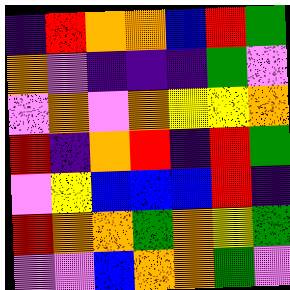[["indigo", "red", "orange", "orange", "blue", "red", "green"], ["orange", "violet", "indigo", "indigo", "indigo", "green", "violet"], ["violet", "orange", "violet", "orange", "yellow", "yellow", "orange"], ["red", "indigo", "orange", "red", "indigo", "red", "green"], ["violet", "yellow", "blue", "blue", "blue", "red", "indigo"], ["red", "orange", "orange", "green", "orange", "yellow", "green"], ["violet", "violet", "blue", "orange", "orange", "green", "violet"]]